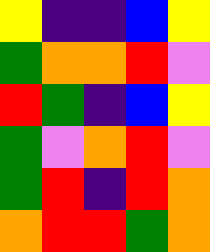[["yellow", "indigo", "indigo", "blue", "yellow"], ["green", "orange", "orange", "red", "violet"], ["red", "green", "indigo", "blue", "yellow"], ["green", "violet", "orange", "red", "violet"], ["green", "red", "indigo", "red", "orange"], ["orange", "red", "red", "green", "orange"]]